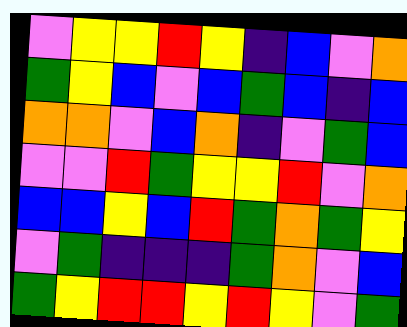[["violet", "yellow", "yellow", "red", "yellow", "indigo", "blue", "violet", "orange"], ["green", "yellow", "blue", "violet", "blue", "green", "blue", "indigo", "blue"], ["orange", "orange", "violet", "blue", "orange", "indigo", "violet", "green", "blue"], ["violet", "violet", "red", "green", "yellow", "yellow", "red", "violet", "orange"], ["blue", "blue", "yellow", "blue", "red", "green", "orange", "green", "yellow"], ["violet", "green", "indigo", "indigo", "indigo", "green", "orange", "violet", "blue"], ["green", "yellow", "red", "red", "yellow", "red", "yellow", "violet", "green"]]